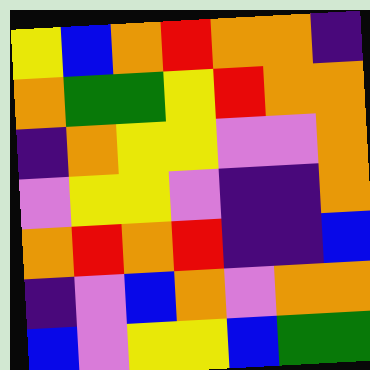[["yellow", "blue", "orange", "red", "orange", "orange", "indigo"], ["orange", "green", "green", "yellow", "red", "orange", "orange"], ["indigo", "orange", "yellow", "yellow", "violet", "violet", "orange"], ["violet", "yellow", "yellow", "violet", "indigo", "indigo", "orange"], ["orange", "red", "orange", "red", "indigo", "indigo", "blue"], ["indigo", "violet", "blue", "orange", "violet", "orange", "orange"], ["blue", "violet", "yellow", "yellow", "blue", "green", "green"]]